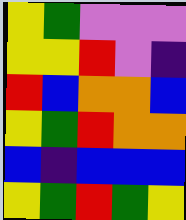[["yellow", "green", "violet", "violet", "violet"], ["yellow", "yellow", "red", "violet", "indigo"], ["red", "blue", "orange", "orange", "blue"], ["yellow", "green", "red", "orange", "orange"], ["blue", "indigo", "blue", "blue", "blue"], ["yellow", "green", "red", "green", "yellow"]]